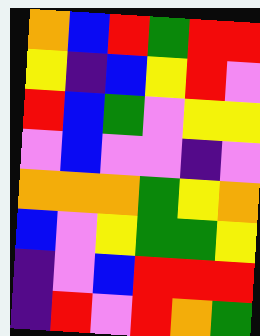[["orange", "blue", "red", "green", "red", "red"], ["yellow", "indigo", "blue", "yellow", "red", "violet"], ["red", "blue", "green", "violet", "yellow", "yellow"], ["violet", "blue", "violet", "violet", "indigo", "violet"], ["orange", "orange", "orange", "green", "yellow", "orange"], ["blue", "violet", "yellow", "green", "green", "yellow"], ["indigo", "violet", "blue", "red", "red", "red"], ["indigo", "red", "violet", "red", "orange", "green"]]